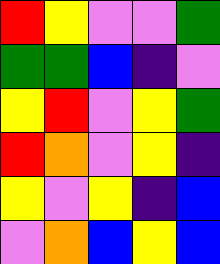[["red", "yellow", "violet", "violet", "green"], ["green", "green", "blue", "indigo", "violet"], ["yellow", "red", "violet", "yellow", "green"], ["red", "orange", "violet", "yellow", "indigo"], ["yellow", "violet", "yellow", "indigo", "blue"], ["violet", "orange", "blue", "yellow", "blue"]]